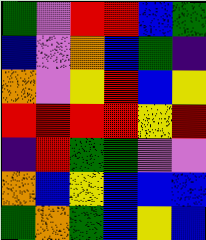[["green", "violet", "red", "red", "blue", "green"], ["blue", "violet", "orange", "blue", "green", "indigo"], ["orange", "violet", "yellow", "red", "blue", "yellow"], ["red", "red", "red", "red", "yellow", "red"], ["indigo", "red", "green", "green", "violet", "violet"], ["orange", "blue", "yellow", "blue", "blue", "blue"], ["green", "orange", "green", "blue", "yellow", "blue"]]